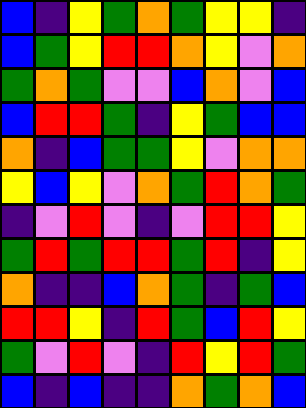[["blue", "indigo", "yellow", "green", "orange", "green", "yellow", "yellow", "indigo"], ["blue", "green", "yellow", "red", "red", "orange", "yellow", "violet", "orange"], ["green", "orange", "green", "violet", "violet", "blue", "orange", "violet", "blue"], ["blue", "red", "red", "green", "indigo", "yellow", "green", "blue", "blue"], ["orange", "indigo", "blue", "green", "green", "yellow", "violet", "orange", "orange"], ["yellow", "blue", "yellow", "violet", "orange", "green", "red", "orange", "green"], ["indigo", "violet", "red", "violet", "indigo", "violet", "red", "red", "yellow"], ["green", "red", "green", "red", "red", "green", "red", "indigo", "yellow"], ["orange", "indigo", "indigo", "blue", "orange", "green", "indigo", "green", "blue"], ["red", "red", "yellow", "indigo", "red", "green", "blue", "red", "yellow"], ["green", "violet", "red", "violet", "indigo", "red", "yellow", "red", "green"], ["blue", "indigo", "blue", "indigo", "indigo", "orange", "green", "orange", "blue"]]